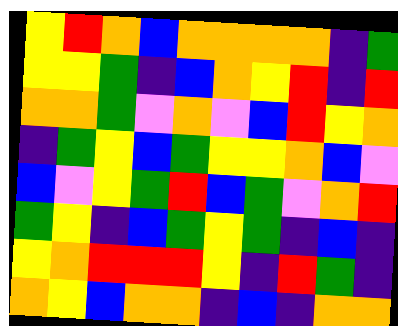[["yellow", "red", "orange", "blue", "orange", "orange", "orange", "orange", "indigo", "green"], ["yellow", "yellow", "green", "indigo", "blue", "orange", "yellow", "red", "indigo", "red"], ["orange", "orange", "green", "violet", "orange", "violet", "blue", "red", "yellow", "orange"], ["indigo", "green", "yellow", "blue", "green", "yellow", "yellow", "orange", "blue", "violet"], ["blue", "violet", "yellow", "green", "red", "blue", "green", "violet", "orange", "red"], ["green", "yellow", "indigo", "blue", "green", "yellow", "green", "indigo", "blue", "indigo"], ["yellow", "orange", "red", "red", "red", "yellow", "indigo", "red", "green", "indigo"], ["orange", "yellow", "blue", "orange", "orange", "indigo", "blue", "indigo", "orange", "orange"]]